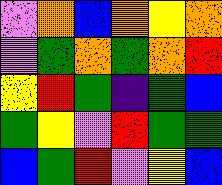[["violet", "orange", "blue", "orange", "yellow", "orange"], ["violet", "green", "orange", "green", "orange", "red"], ["yellow", "red", "green", "indigo", "green", "blue"], ["green", "yellow", "violet", "red", "green", "green"], ["blue", "green", "red", "violet", "yellow", "blue"]]